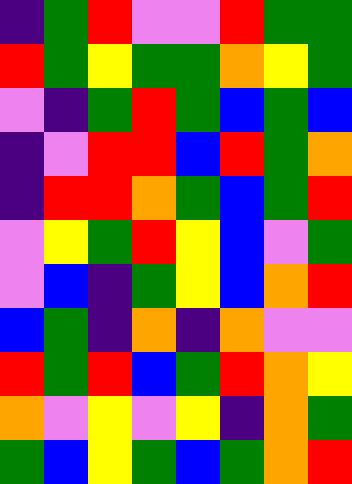[["indigo", "green", "red", "violet", "violet", "red", "green", "green"], ["red", "green", "yellow", "green", "green", "orange", "yellow", "green"], ["violet", "indigo", "green", "red", "green", "blue", "green", "blue"], ["indigo", "violet", "red", "red", "blue", "red", "green", "orange"], ["indigo", "red", "red", "orange", "green", "blue", "green", "red"], ["violet", "yellow", "green", "red", "yellow", "blue", "violet", "green"], ["violet", "blue", "indigo", "green", "yellow", "blue", "orange", "red"], ["blue", "green", "indigo", "orange", "indigo", "orange", "violet", "violet"], ["red", "green", "red", "blue", "green", "red", "orange", "yellow"], ["orange", "violet", "yellow", "violet", "yellow", "indigo", "orange", "green"], ["green", "blue", "yellow", "green", "blue", "green", "orange", "red"]]